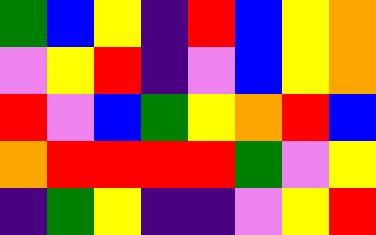[["green", "blue", "yellow", "indigo", "red", "blue", "yellow", "orange"], ["violet", "yellow", "red", "indigo", "violet", "blue", "yellow", "orange"], ["red", "violet", "blue", "green", "yellow", "orange", "red", "blue"], ["orange", "red", "red", "red", "red", "green", "violet", "yellow"], ["indigo", "green", "yellow", "indigo", "indigo", "violet", "yellow", "red"]]